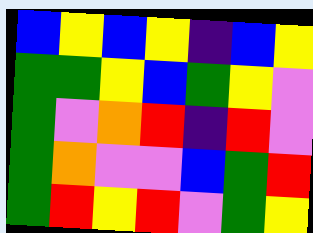[["blue", "yellow", "blue", "yellow", "indigo", "blue", "yellow"], ["green", "green", "yellow", "blue", "green", "yellow", "violet"], ["green", "violet", "orange", "red", "indigo", "red", "violet"], ["green", "orange", "violet", "violet", "blue", "green", "red"], ["green", "red", "yellow", "red", "violet", "green", "yellow"]]